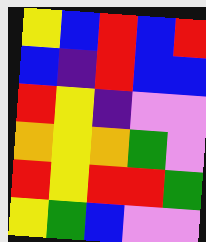[["yellow", "blue", "red", "blue", "red"], ["blue", "indigo", "red", "blue", "blue"], ["red", "yellow", "indigo", "violet", "violet"], ["orange", "yellow", "orange", "green", "violet"], ["red", "yellow", "red", "red", "green"], ["yellow", "green", "blue", "violet", "violet"]]